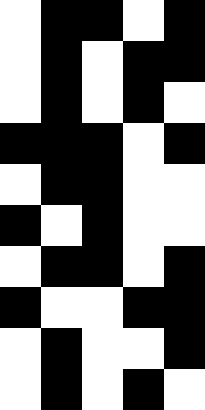[["white", "black", "black", "white", "black"], ["white", "black", "white", "black", "black"], ["white", "black", "white", "black", "white"], ["black", "black", "black", "white", "black"], ["white", "black", "black", "white", "white"], ["black", "white", "black", "white", "white"], ["white", "black", "black", "white", "black"], ["black", "white", "white", "black", "black"], ["white", "black", "white", "white", "black"], ["white", "black", "white", "black", "white"]]